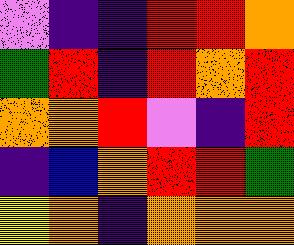[["violet", "indigo", "indigo", "red", "red", "orange"], ["green", "red", "indigo", "red", "orange", "red"], ["orange", "orange", "red", "violet", "indigo", "red"], ["indigo", "blue", "orange", "red", "red", "green"], ["yellow", "orange", "indigo", "orange", "orange", "orange"]]